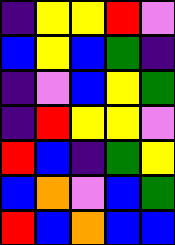[["indigo", "yellow", "yellow", "red", "violet"], ["blue", "yellow", "blue", "green", "indigo"], ["indigo", "violet", "blue", "yellow", "green"], ["indigo", "red", "yellow", "yellow", "violet"], ["red", "blue", "indigo", "green", "yellow"], ["blue", "orange", "violet", "blue", "green"], ["red", "blue", "orange", "blue", "blue"]]